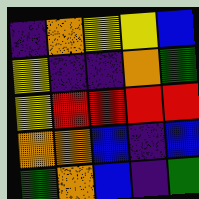[["indigo", "orange", "yellow", "yellow", "blue"], ["yellow", "indigo", "indigo", "orange", "green"], ["yellow", "red", "red", "red", "red"], ["orange", "orange", "blue", "indigo", "blue"], ["green", "orange", "blue", "indigo", "green"]]